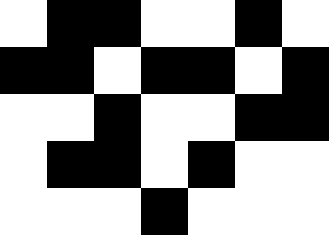[["white", "black", "black", "white", "white", "black", "white"], ["black", "black", "white", "black", "black", "white", "black"], ["white", "white", "black", "white", "white", "black", "black"], ["white", "black", "black", "white", "black", "white", "white"], ["white", "white", "white", "black", "white", "white", "white"]]